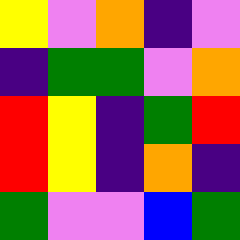[["yellow", "violet", "orange", "indigo", "violet"], ["indigo", "green", "green", "violet", "orange"], ["red", "yellow", "indigo", "green", "red"], ["red", "yellow", "indigo", "orange", "indigo"], ["green", "violet", "violet", "blue", "green"]]